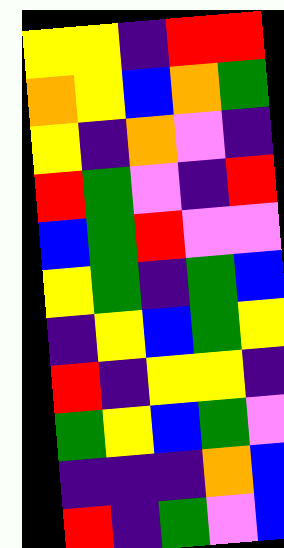[["yellow", "yellow", "indigo", "red", "red"], ["orange", "yellow", "blue", "orange", "green"], ["yellow", "indigo", "orange", "violet", "indigo"], ["red", "green", "violet", "indigo", "red"], ["blue", "green", "red", "violet", "violet"], ["yellow", "green", "indigo", "green", "blue"], ["indigo", "yellow", "blue", "green", "yellow"], ["red", "indigo", "yellow", "yellow", "indigo"], ["green", "yellow", "blue", "green", "violet"], ["indigo", "indigo", "indigo", "orange", "blue"], ["red", "indigo", "green", "violet", "blue"]]